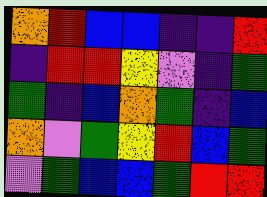[["orange", "red", "blue", "blue", "indigo", "indigo", "red"], ["indigo", "red", "red", "yellow", "violet", "indigo", "green"], ["green", "indigo", "blue", "orange", "green", "indigo", "blue"], ["orange", "violet", "green", "yellow", "red", "blue", "green"], ["violet", "green", "blue", "blue", "green", "red", "red"]]